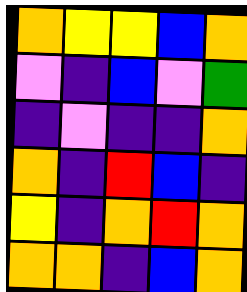[["orange", "yellow", "yellow", "blue", "orange"], ["violet", "indigo", "blue", "violet", "green"], ["indigo", "violet", "indigo", "indigo", "orange"], ["orange", "indigo", "red", "blue", "indigo"], ["yellow", "indigo", "orange", "red", "orange"], ["orange", "orange", "indigo", "blue", "orange"]]